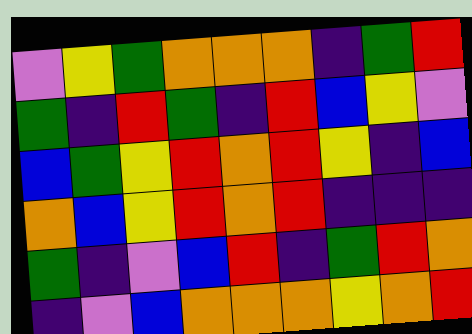[["violet", "yellow", "green", "orange", "orange", "orange", "indigo", "green", "red"], ["green", "indigo", "red", "green", "indigo", "red", "blue", "yellow", "violet"], ["blue", "green", "yellow", "red", "orange", "red", "yellow", "indigo", "blue"], ["orange", "blue", "yellow", "red", "orange", "red", "indigo", "indigo", "indigo"], ["green", "indigo", "violet", "blue", "red", "indigo", "green", "red", "orange"], ["indigo", "violet", "blue", "orange", "orange", "orange", "yellow", "orange", "red"]]